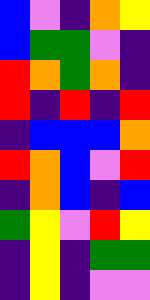[["blue", "violet", "indigo", "orange", "yellow"], ["blue", "green", "green", "violet", "indigo"], ["red", "orange", "green", "orange", "indigo"], ["red", "indigo", "red", "indigo", "red"], ["indigo", "blue", "blue", "blue", "orange"], ["red", "orange", "blue", "violet", "red"], ["indigo", "orange", "blue", "indigo", "blue"], ["green", "yellow", "violet", "red", "yellow"], ["indigo", "yellow", "indigo", "green", "green"], ["indigo", "yellow", "indigo", "violet", "violet"]]